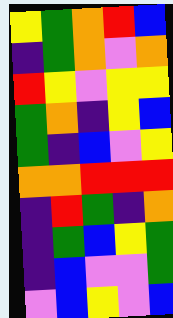[["yellow", "green", "orange", "red", "blue"], ["indigo", "green", "orange", "violet", "orange"], ["red", "yellow", "violet", "yellow", "yellow"], ["green", "orange", "indigo", "yellow", "blue"], ["green", "indigo", "blue", "violet", "yellow"], ["orange", "orange", "red", "red", "red"], ["indigo", "red", "green", "indigo", "orange"], ["indigo", "green", "blue", "yellow", "green"], ["indigo", "blue", "violet", "violet", "green"], ["violet", "blue", "yellow", "violet", "blue"]]